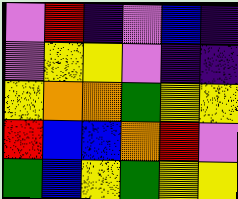[["violet", "red", "indigo", "violet", "blue", "indigo"], ["violet", "yellow", "yellow", "violet", "indigo", "indigo"], ["yellow", "orange", "orange", "green", "yellow", "yellow"], ["red", "blue", "blue", "orange", "red", "violet"], ["green", "blue", "yellow", "green", "yellow", "yellow"]]